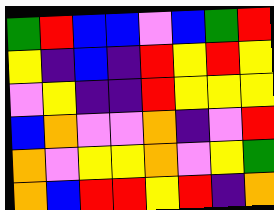[["green", "red", "blue", "blue", "violet", "blue", "green", "red"], ["yellow", "indigo", "blue", "indigo", "red", "yellow", "red", "yellow"], ["violet", "yellow", "indigo", "indigo", "red", "yellow", "yellow", "yellow"], ["blue", "orange", "violet", "violet", "orange", "indigo", "violet", "red"], ["orange", "violet", "yellow", "yellow", "orange", "violet", "yellow", "green"], ["orange", "blue", "red", "red", "yellow", "red", "indigo", "orange"]]